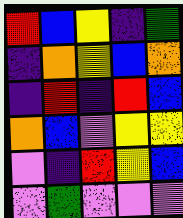[["red", "blue", "yellow", "indigo", "green"], ["indigo", "orange", "yellow", "blue", "orange"], ["indigo", "red", "indigo", "red", "blue"], ["orange", "blue", "violet", "yellow", "yellow"], ["violet", "indigo", "red", "yellow", "blue"], ["violet", "green", "violet", "violet", "violet"]]